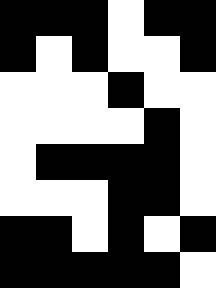[["black", "black", "black", "white", "black", "black"], ["black", "white", "black", "white", "white", "black"], ["white", "white", "white", "black", "white", "white"], ["white", "white", "white", "white", "black", "white"], ["white", "black", "black", "black", "black", "white"], ["white", "white", "white", "black", "black", "white"], ["black", "black", "white", "black", "white", "black"], ["black", "black", "black", "black", "black", "white"]]